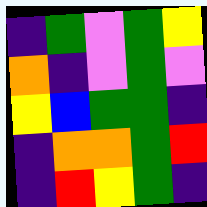[["indigo", "green", "violet", "green", "yellow"], ["orange", "indigo", "violet", "green", "violet"], ["yellow", "blue", "green", "green", "indigo"], ["indigo", "orange", "orange", "green", "red"], ["indigo", "red", "yellow", "green", "indigo"]]